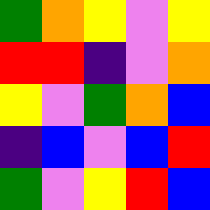[["green", "orange", "yellow", "violet", "yellow"], ["red", "red", "indigo", "violet", "orange"], ["yellow", "violet", "green", "orange", "blue"], ["indigo", "blue", "violet", "blue", "red"], ["green", "violet", "yellow", "red", "blue"]]